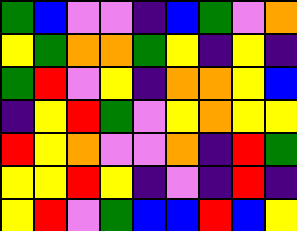[["green", "blue", "violet", "violet", "indigo", "blue", "green", "violet", "orange"], ["yellow", "green", "orange", "orange", "green", "yellow", "indigo", "yellow", "indigo"], ["green", "red", "violet", "yellow", "indigo", "orange", "orange", "yellow", "blue"], ["indigo", "yellow", "red", "green", "violet", "yellow", "orange", "yellow", "yellow"], ["red", "yellow", "orange", "violet", "violet", "orange", "indigo", "red", "green"], ["yellow", "yellow", "red", "yellow", "indigo", "violet", "indigo", "red", "indigo"], ["yellow", "red", "violet", "green", "blue", "blue", "red", "blue", "yellow"]]